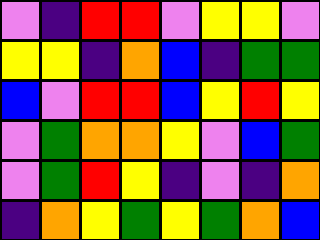[["violet", "indigo", "red", "red", "violet", "yellow", "yellow", "violet"], ["yellow", "yellow", "indigo", "orange", "blue", "indigo", "green", "green"], ["blue", "violet", "red", "red", "blue", "yellow", "red", "yellow"], ["violet", "green", "orange", "orange", "yellow", "violet", "blue", "green"], ["violet", "green", "red", "yellow", "indigo", "violet", "indigo", "orange"], ["indigo", "orange", "yellow", "green", "yellow", "green", "orange", "blue"]]